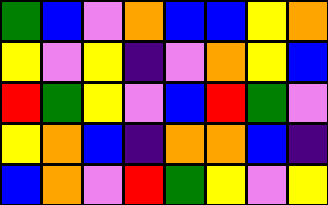[["green", "blue", "violet", "orange", "blue", "blue", "yellow", "orange"], ["yellow", "violet", "yellow", "indigo", "violet", "orange", "yellow", "blue"], ["red", "green", "yellow", "violet", "blue", "red", "green", "violet"], ["yellow", "orange", "blue", "indigo", "orange", "orange", "blue", "indigo"], ["blue", "orange", "violet", "red", "green", "yellow", "violet", "yellow"]]